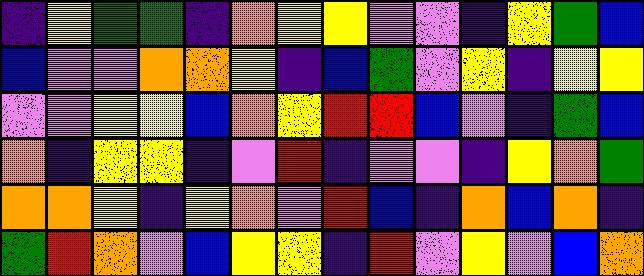[["indigo", "yellow", "green", "green", "indigo", "orange", "yellow", "yellow", "violet", "violet", "indigo", "yellow", "green", "blue"], ["blue", "violet", "violet", "orange", "orange", "yellow", "indigo", "blue", "green", "violet", "yellow", "indigo", "yellow", "yellow"], ["violet", "violet", "yellow", "yellow", "blue", "orange", "yellow", "red", "red", "blue", "violet", "indigo", "green", "blue"], ["orange", "indigo", "yellow", "yellow", "indigo", "violet", "red", "indigo", "violet", "violet", "indigo", "yellow", "orange", "green"], ["orange", "orange", "yellow", "indigo", "yellow", "orange", "violet", "red", "blue", "indigo", "orange", "blue", "orange", "indigo"], ["green", "red", "orange", "violet", "blue", "yellow", "yellow", "indigo", "red", "violet", "yellow", "violet", "blue", "orange"]]